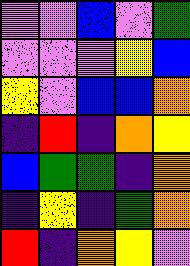[["violet", "violet", "blue", "violet", "green"], ["violet", "violet", "violet", "yellow", "blue"], ["yellow", "violet", "blue", "blue", "orange"], ["indigo", "red", "indigo", "orange", "yellow"], ["blue", "green", "green", "indigo", "orange"], ["indigo", "yellow", "indigo", "green", "orange"], ["red", "indigo", "orange", "yellow", "violet"]]